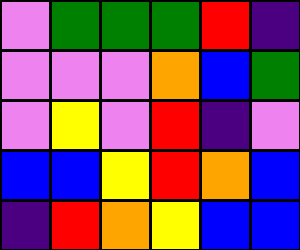[["violet", "green", "green", "green", "red", "indigo"], ["violet", "violet", "violet", "orange", "blue", "green"], ["violet", "yellow", "violet", "red", "indigo", "violet"], ["blue", "blue", "yellow", "red", "orange", "blue"], ["indigo", "red", "orange", "yellow", "blue", "blue"]]